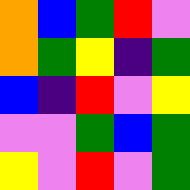[["orange", "blue", "green", "red", "violet"], ["orange", "green", "yellow", "indigo", "green"], ["blue", "indigo", "red", "violet", "yellow"], ["violet", "violet", "green", "blue", "green"], ["yellow", "violet", "red", "violet", "green"]]